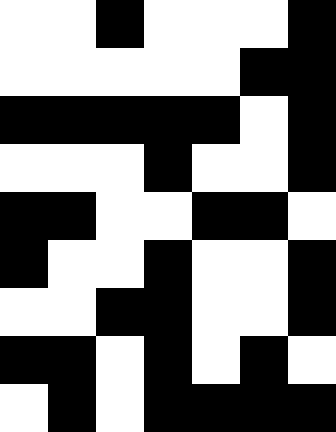[["white", "white", "black", "white", "white", "white", "black"], ["white", "white", "white", "white", "white", "black", "black"], ["black", "black", "black", "black", "black", "white", "black"], ["white", "white", "white", "black", "white", "white", "black"], ["black", "black", "white", "white", "black", "black", "white"], ["black", "white", "white", "black", "white", "white", "black"], ["white", "white", "black", "black", "white", "white", "black"], ["black", "black", "white", "black", "white", "black", "white"], ["white", "black", "white", "black", "black", "black", "black"]]